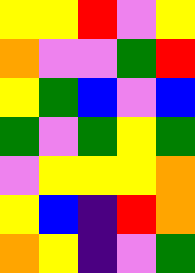[["yellow", "yellow", "red", "violet", "yellow"], ["orange", "violet", "violet", "green", "red"], ["yellow", "green", "blue", "violet", "blue"], ["green", "violet", "green", "yellow", "green"], ["violet", "yellow", "yellow", "yellow", "orange"], ["yellow", "blue", "indigo", "red", "orange"], ["orange", "yellow", "indigo", "violet", "green"]]